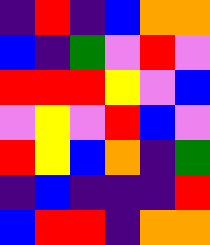[["indigo", "red", "indigo", "blue", "orange", "orange"], ["blue", "indigo", "green", "violet", "red", "violet"], ["red", "red", "red", "yellow", "violet", "blue"], ["violet", "yellow", "violet", "red", "blue", "violet"], ["red", "yellow", "blue", "orange", "indigo", "green"], ["indigo", "blue", "indigo", "indigo", "indigo", "red"], ["blue", "red", "red", "indigo", "orange", "orange"]]